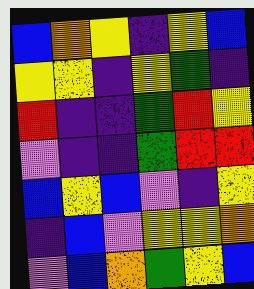[["blue", "orange", "yellow", "indigo", "yellow", "blue"], ["yellow", "yellow", "indigo", "yellow", "green", "indigo"], ["red", "indigo", "indigo", "green", "red", "yellow"], ["violet", "indigo", "indigo", "green", "red", "red"], ["blue", "yellow", "blue", "violet", "indigo", "yellow"], ["indigo", "blue", "violet", "yellow", "yellow", "orange"], ["violet", "blue", "orange", "green", "yellow", "blue"]]